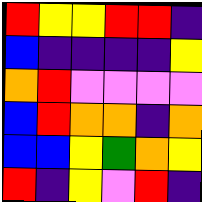[["red", "yellow", "yellow", "red", "red", "indigo"], ["blue", "indigo", "indigo", "indigo", "indigo", "yellow"], ["orange", "red", "violet", "violet", "violet", "violet"], ["blue", "red", "orange", "orange", "indigo", "orange"], ["blue", "blue", "yellow", "green", "orange", "yellow"], ["red", "indigo", "yellow", "violet", "red", "indigo"]]